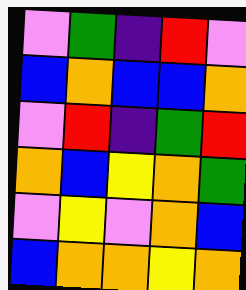[["violet", "green", "indigo", "red", "violet"], ["blue", "orange", "blue", "blue", "orange"], ["violet", "red", "indigo", "green", "red"], ["orange", "blue", "yellow", "orange", "green"], ["violet", "yellow", "violet", "orange", "blue"], ["blue", "orange", "orange", "yellow", "orange"]]